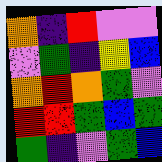[["orange", "indigo", "red", "violet", "violet"], ["violet", "green", "indigo", "yellow", "blue"], ["orange", "red", "orange", "green", "violet"], ["red", "red", "green", "blue", "green"], ["green", "indigo", "violet", "green", "blue"]]